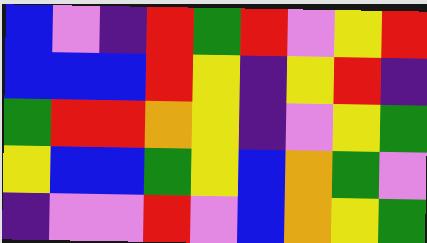[["blue", "violet", "indigo", "red", "green", "red", "violet", "yellow", "red"], ["blue", "blue", "blue", "red", "yellow", "indigo", "yellow", "red", "indigo"], ["green", "red", "red", "orange", "yellow", "indigo", "violet", "yellow", "green"], ["yellow", "blue", "blue", "green", "yellow", "blue", "orange", "green", "violet"], ["indigo", "violet", "violet", "red", "violet", "blue", "orange", "yellow", "green"]]